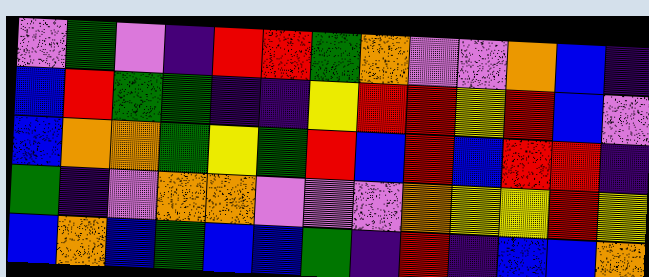[["violet", "green", "violet", "indigo", "red", "red", "green", "orange", "violet", "violet", "orange", "blue", "indigo"], ["blue", "red", "green", "green", "indigo", "indigo", "yellow", "red", "red", "yellow", "red", "blue", "violet"], ["blue", "orange", "orange", "green", "yellow", "green", "red", "blue", "red", "blue", "red", "red", "indigo"], ["green", "indigo", "violet", "orange", "orange", "violet", "violet", "violet", "orange", "yellow", "yellow", "red", "yellow"], ["blue", "orange", "blue", "green", "blue", "blue", "green", "indigo", "red", "indigo", "blue", "blue", "orange"]]